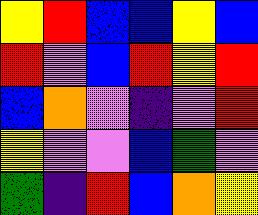[["yellow", "red", "blue", "blue", "yellow", "blue"], ["red", "violet", "blue", "red", "yellow", "red"], ["blue", "orange", "violet", "indigo", "violet", "red"], ["yellow", "violet", "violet", "blue", "green", "violet"], ["green", "indigo", "red", "blue", "orange", "yellow"]]